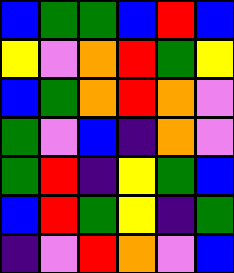[["blue", "green", "green", "blue", "red", "blue"], ["yellow", "violet", "orange", "red", "green", "yellow"], ["blue", "green", "orange", "red", "orange", "violet"], ["green", "violet", "blue", "indigo", "orange", "violet"], ["green", "red", "indigo", "yellow", "green", "blue"], ["blue", "red", "green", "yellow", "indigo", "green"], ["indigo", "violet", "red", "orange", "violet", "blue"]]